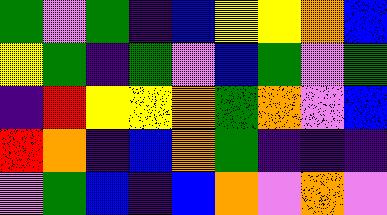[["green", "violet", "green", "indigo", "blue", "yellow", "yellow", "orange", "blue"], ["yellow", "green", "indigo", "green", "violet", "blue", "green", "violet", "green"], ["indigo", "red", "yellow", "yellow", "orange", "green", "orange", "violet", "blue"], ["red", "orange", "indigo", "blue", "orange", "green", "indigo", "indigo", "indigo"], ["violet", "green", "blue", "indigo", "blue", "orange", "violet", "orange", "violet"]]